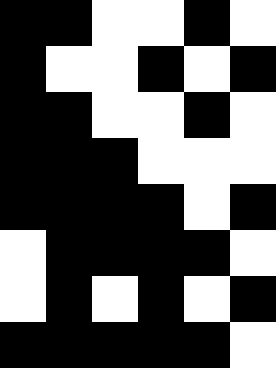[["black", "black", "white", "white", "black", "white"], ["black", "white", "white", "black", "white", "black"], ["black", "black", "white", "white", "black", "white"], ["black", "black", "black", "white", "white", "white"], ["black", "black", "black", "black", "white", "black"], ["white", "black", "black", "black", "black", "white"], ["white", "black", "white", "black", "white", "black"], ["black", "black", "black", "black", "black", "white"]]